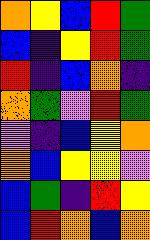[["orange", "yellow", "blue", "red", "green"], ["blue", "indigo", "yellow", "red", "green"], ["red", "indigo", "blue", "orange", "indigo"], ["orange", "green", "violet", "red", "green"], ["violet", "indigo", "blue", "yellow", "orange"], ["orange", "blue", "yellow", "yellow", "violet"], ["blue", "green", "indigo", "red", "yellow"], ["blue", "red", "orange", "blue", "orange"]]